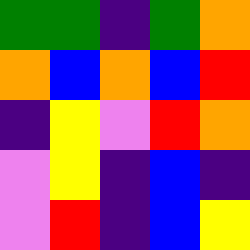[["green", "green", "indigo", "green", "orange"], ["orange", "blue", "orange", "blue", "red"], ["indigo", "yellow", "violet", "red", "orange"], ["violet", "yellow", "indigo", "blue", "indigo"], ["violet", "red", "indigo", "blue", "yellow"]]